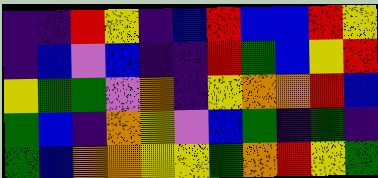[["indigo", "indigo", "red", "yellow", "indigo", "blue", "red", "blue", "blue", "red", "yellow"], ["indigo", "blue", "violet", "blue", "indigo", "indigo", "red", "green", "blue", "yellow", "red"], ["yellow", "green", "green", "violet", "orange", "indigo", "yellow", "orange", "orange", "red", "blue"], ["green", "blue", "indigo", "orange", "yellow", "violet", "blue", "green", "indigo", "green", "indigo"], ["green", "blue", "orange", "orange", "yellow", "yellow", "green", "orange", "red", "yellow", "green"]]